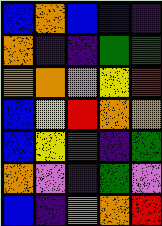[["blue", "orange", "blue", "blue", "indigo"], ["orange", "indigo", "indigo", "green", "green"], ["orange", "orange", "violet", "yellow", "red"], ["blue", "yellow", "red", "orange", "orange"], ["blue", "yellow", "red", "indigo", "green"], ["orange", "violet", "indigo", "green", "violet"], ["blue", "indigo", "orange", "orange", "red"]]